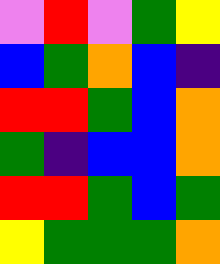[["violet", "red", "violet", "green", "yellow"], ["blue", "green", "orange", "blue", "indigo"], ["red", "red", "green", "blue", "orange"], ["green", "indigo", "blue", "blue", "orange"], ["red", "red", "green", "blue", "green"], ["yellow", "green", "green", "green", "orange"]]